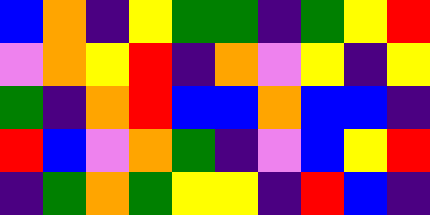[["blue", "orange", "indigo", "yellow", "green", "green", "indigo", "green", "yellow", "red"], ["violet", "orange", "yellow", "red", "indigo", "orange", "violet", "yellow", "indigo", "yellow"], ["green", "indigo", "orange", "red", "blue", "blue", "orange", "blue", "blue", "indigo"], ["red", "blue", "violet", "orange", "green", "indigo", "violet", "blue", "yellow", "red"], ["indigo", "green", "orange", "green", "yellow", "yellow", "indigo", "red", "blue", "indigo"]]